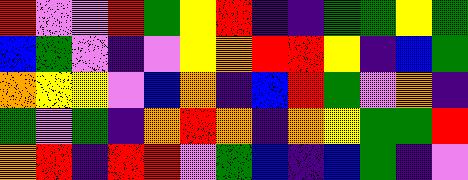[["red", "violet", "violet", "red", "green", "yellow", "red", "indigo", "indigo", "green", "green", "yellow", "green"], ["blue", "green", "violet", "indigo", "violet", "yellow", "orange", "red", "red", "yellow", "indigo", "blue", "green"], ["orange", "yellow", "yellow", "violet", "blue", "orange", "indigo", "blue", "red", "green", "violet", "orange", "indigo"], ["green", "violet", "green", "indigo", "orange", "red", "orange", "indigo", "orange", "yellow", "green", "green", "red"], ["orange", "red", "indigo", "red", "red", "violet", "green", "blue", "indigo", "blue", "green", "indigo", "violet"]]